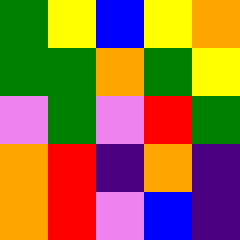[["green", "yellow", "blue", "yellow", "orange"], ["green", "green", "orange", "green", "yellow"], ["violet", "green", "violet", "red", "green"], ["orange", "red", "indigo", "orange", "indigo"], ["orange", "red", "violet", "blue", "indigo"]]